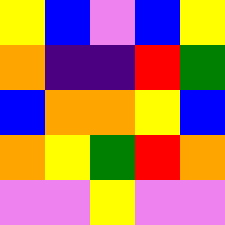[["yellow", "blue", "violet", "blue", "yellow"], ["orange", "indigo", "indigo", "red", "green"], ["blue", "orange", "orange", "yellow", "blue"], ["orange", "yellow", "green", "red", "orange"], ["violet", "violet", "yellow", "violet", "violet"]]